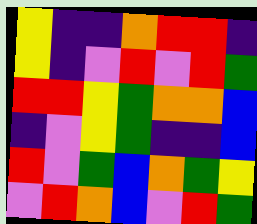[["yellow", "indigo", "indigo", "orange", "red", "red", "indigo"], ["yellow", "indigo", "violet", "red", "violet", "red", "green"], ["red", "red", "yellow", "green", "orange", "orange", "blue"], ["indigo", "violet", "yellow", "green", "indigo", "indigo", "blue"], ["red", "violet", "green", "blue", "orange", "green", "yellow"], ["violet", "red", "orange", "blue", "violet", "red", "green"]]